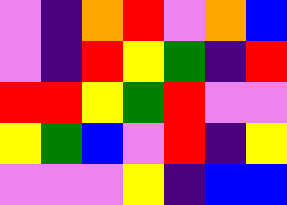[["violet", "indigo", "orange", "red", "violet", "orange", "blue"], ["violet", "indigo", "red", "yellow", "green", "indigo", "red"], ["red", "red", "yellow", "green", "red", "violet", "violet"], ["yellow", "green", "blue", "violet", "red", "indigo", "yellow"], ["violet", "violet", "violet", "yellow", "indigo", "blue", "blue"]]